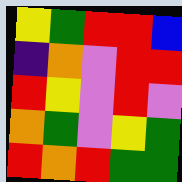[["yellow", "green", "red", "red", "blue"], ["indigo", "orange", "violet", "red", "red"], ["red", "yellow", "violet", "red", "violet"], ["orange", "green", "violet", "yellow", "green"], ["red", "orange", "red", "green", "green"]]